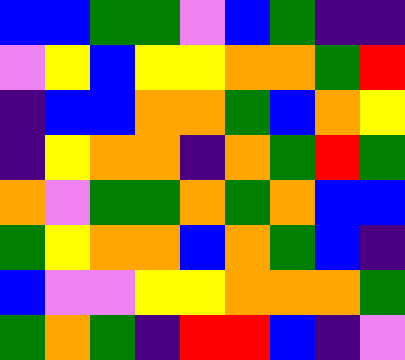[["blue", "blue", "green", "green", "violet", "blue", "green", "indigo", "indigo"], ["violet", "yellow", "blue", "yellow", "yellow", "orange", "orange", "green", "red"], ["indigo", "blue", "blue", "orange", "orange", "green", "blue", "orange", "yellow"], ["indigo", "yellow", "orange", "orange", "indigo", "orange", "green", "red", "green"], ["orange", "violet", "green", "green", "orange", "green", "orange", "blue", "blue"], ["green", "yellow", "orange", "orange", "blue", "orange", "green", "blue", "indigo"], ["blue", "violet", "violet", "yellow", "yellow", "orange", "orange", "orange", "green"], ["green", "orange", "green", "indigo", "red", "red", "blue", "indigo", "violet"]]